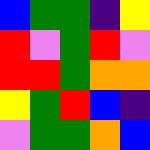[["blue", "green", "green", "indigo", "yellow"], ["red", "violet", "green", "red", "violet"], ["red", "red", "green", "orange", "orange"], ["yellow", "green", "red", "blue", "indigo"], ["violet", "green", "green", "orange", "blue"]]